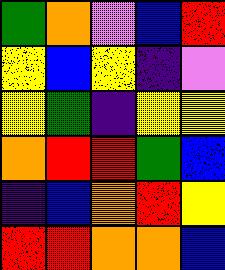[["green", "orange", "violet", "blue", "red"], ["yellow", "blue", "yellow", "indigo", "violet"], ["yellow", "green", "indigo", "yellow", "yellow"], ["orange", "red", "red", "green", "blue"], ["indigo", "blue", "orange", "red", "yellow"], ["red", "red", "orange", "orange", "blue"]]